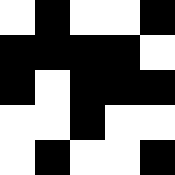[["white", "black", "white", "white", "black"], ["black", "black", "black", "black", "white"], ["black", "white", "black", "black", "black"], ["white", "white", "black", "white", "white"], ["white", "black", "white", "white", "black"]]